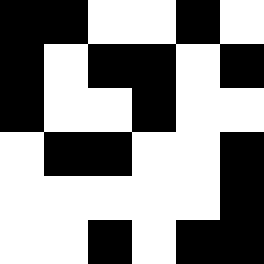[["black", "black", "white", "white", "black", "white"], ["black", "white", "black", "black", "white", "black"], ["black", "white", "white", "black", "white", "white"], ["white", "black", "black", "white", "white", "black"], ["white", "white", "white", "white", "white", "black"], ["white", "white", "black", "white", "black", "black"]]